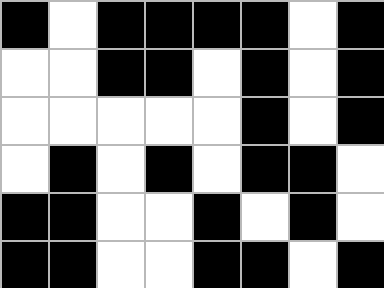[["black", "white", "black", "black", "black", "black", "white", "black"], ["white", "white", "black", "black", "white", "black", "white", "black"], ["white", "white", "white", "white", "white", "black", "white", "black"], ["white", "black", "white", "black", "white", "black", "black", "white"], ["black", "black", "white", "white", "black", "white", "black", "white"], ["black", "black", "white", "white", "black", "black", "white", "black"]]